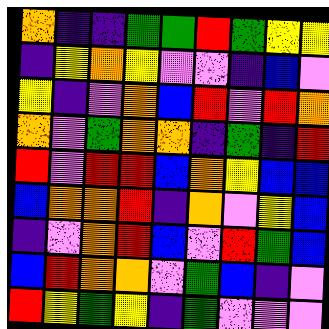[["orange", "indigo", "indigo", "green", "green", "red", "green", "yellow", "yellow"], ["indigo", "yellow", "orange", "yellow", "violet", "violet", "indigo", "blue", "violet"], ["yellow", "indigo", "violet", "orange", "blue", "red", "violet", "red", "orange"], ["orange", "violet", "green", "orange", "orange", "indigo", "green", "indigo", "red"], ["red", "violet", "red", "red", "blue", "orange", "yellow", "blue", "blue"], ["blue", "orange", "orange", "red", "indigo", "orange", "violet", "yellow", "blue"], ["indigo", "violet", "orange", "red", "blue", "violet", "red", "green", "blue"], ["blue", "red", "orange", "orange", "violet", "green", "blue", "indigo", "violet"], ["red", "yellow", "green", "yellow", "indigo", "green", "violet", "violet", "violet"]]